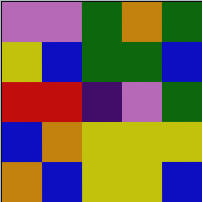[["violet", "violet", "green", "orange", "green"], ["yellow", "blue", "green", "green", "blue"], ["red", "red", "indigo", "violet", "green"], ["blue", "orange", "yellow", "yellow", "yellow"], ["orange", "blue", "yellow", "yellow", "blue"]]